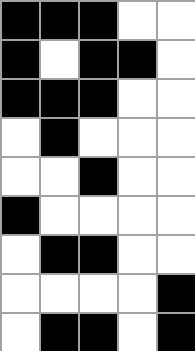[["black", "black", "black", "white", "white"], ["black", "white", "black", "black", "white"], ["black", "black", "black", "white", "white"], ["white", "black", "white", "white", "white"], ["white", "white", "black", "white", "white"], ["black", "white", "white", "white", "white"], ["white", "black", "black", "white", "white"], ["white", "white", "white", "white", "black"], ["white", "black", "black", "white", "black"]]